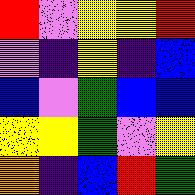[["red", "violet", "yellow", "yellow", "red"], ["violet", "indigo", "yellow", "indigo", "blue"], ["blue", "violet", "green", "blue", "blue"], ["yellow", "yellow", "green", "violet", "yellow"], ["orange", "indigo", "blue", "red", "green"]]